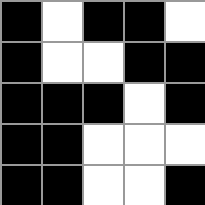[["black", "white", "black", "black", "white"], ["black", "white", "white", "black", "black"], ["black", "black", "black", "white", "black"], ["black", "black", "white", "white", "white"], ["black", "black", "white", "white", "black"]]